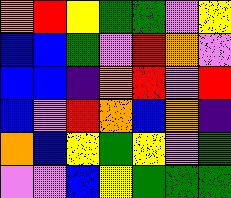[["orange", "red", "yellow", "green", "green", "violet", "yellow"], ["blue", "blue", "green", "violet", "red", "orange", "violet"], ["blue", "blue", "indigo", "orange", "red", "violet", "red"], ["blue", "violet", "red", "orange", "blue", "orange", "indigo"], ["orange", "blue", "yellow", "green", "yellow", "violet", "green"], ["violet", "violet", "blue", "yellow", "green", "green", "green"]]